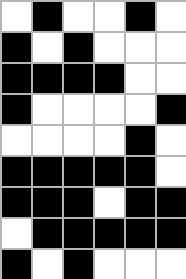[["white", "black", "white", "white", "black", "white"], ["black", "white", "black", "white", "white", "white"], ["black", "black", "black", "black", "white", "white"], ["black", "white", "white", "white", "white", "black"], ["white", "white", "white", "white", "black", "white"], ["black", "black", "black", "black", "black", "white"], ["black", "black", "black", "white", "black", "black"], ["white", "black", "black", "black", "black", "black"], ["black", "white", "black", "white", "white", "white"]]